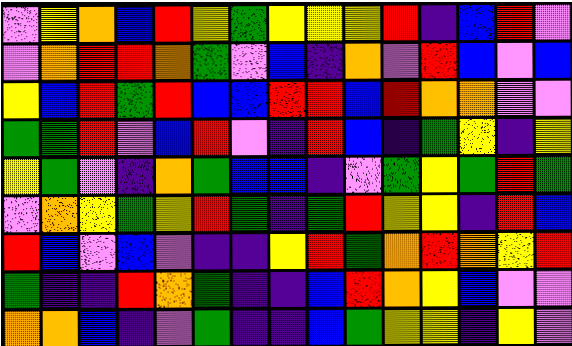[["violet", "yellow", "orange", "blue", "red", "yellow", "green", "yellow", "yellow", "yellow", "red", "indigo", "blue", "red", "violet"], ["violet", "orange", "red", "red", "orange", "green", "violet", "blue", "indigo", "orange", "violet", "red", "blue", "violet", "blue"], ["yellow", "blue", "red", "green", "red", "blue", "blue", "red", "red", "blue", "red", "orange", "orange", "violet", "violet"], ["green", "green", "red", "violet", "blue", "red", "violet", "indigo", "red", "blue", "indigo", "green", "yellow", "indigo", "yellow"], ["yellow", "green", "violet", "indigo", "orange", "green", "blue", "blue", "indigo", "violet", "green", "yellow", "green", "red", "green"], ["violet", "orange", "yellow", "green", "yellow", "red", "green", "indigo", "green", "red", "yellow", "yellow", "indigo", "red", "blue"], ["red", "blue", "violet", "blue", "violet", "indigo", "indigo", "yellow", "red", "green", "orange", "red", "orange", "yellow", "red"], ["green", "indigo", "indigo", "red", "orange", "green", "indigo", "indigo", "blue", "red", "orange", "yellow", "blue", "violet", "violet"], ["orange", "orange", "blue", "indigo", "violet", "green", "indigo", "indigo", "blue", "green", "yellow", "yellow", "indigo", "yellow", "violet"]]